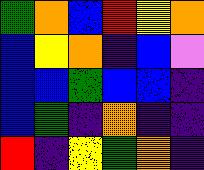[["green", "orange", "blue", "red", "yellow", "orange"], ["blue", "yellow", "orange", "indigo", "blue", "violet"], ["blue", "blue", "green", "blue", "blue", "indigo"], ["blue", "green", "indigo", "orange", "indigo", "indigo"], ["red", "indigo", "yellow", "green", "orange", "indigo"]]